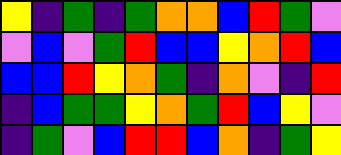[["yellow", "indigo", "green", "indigo", "green", "orange", "orange", "blue", "red", "green", "violet"], ["violet", "blue", "violet", "green", "red", "blue", "blue", "yellow", "orange", "red", "blue"], ["blue", "blue", "red", "yellow", "orange", "green", "indigo", "orange", "violet", "indigo", "red"], ["indigo", "blue", "green", "green", "yellow", "orange", "green", "red", "blue", "yellow", "violet"], ["indigo", "green", "violet", "blue", "red", "red", "blue", "orange", "indigo", "green", "yellow"]]